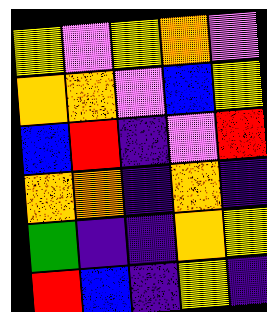[["yellow", "violet", "yellow", "orange", "violet"], ["orange", "orange", "violet", "blue", "yellow"], ["blue", "red", "indigo", "violet", "red"], ["orange", "orange", "indigo", "orange", "indigo"], ["green", "indigo", "indigo", "orange", "yellow"], ["red", "blue", "indigo", "yellow", "indigo"]]